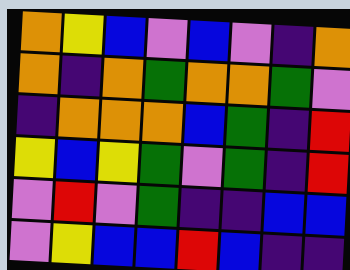[["orange", "yellow", "blue", "violet", "blue", "violet", "indigo", "orange"], ["orange", "indigo", "orange", "green", "orange", "orange", "green", "violet"], ["indigo", "orange", "orange", "orange", "blue", "green", "indigo", "red"], ["yellow", "blue", "yellow", "green", "violet", "green", "indigo", "red"], ["violet", "red", "violet", "green", "indigo", "indigo", "blue", "blue"], ["violet", "yellow", "blue", "blue", "red", "blue", "indigo", "indigo"]]